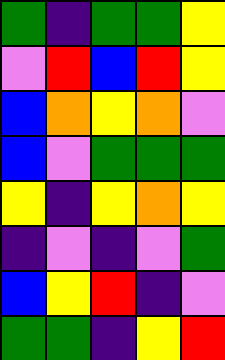[["green", "indigo", "green", "green", "yellow"], ["violet", "red", "blue", "red", "yellow"], ["blue", "orange", "yellow", "orange", "violet"], ["blue", "violet", "green", "green", "green"], ["yellow", "indigo", "yellow", "orange", "yellow"], ["indigo", "violet", "indigo", "violet", "green"], ["blue", "yellow", "red", "indigo", "violet"], ["green", "green", "indigo", "yellow", "red"]]